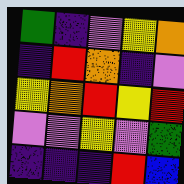[["green", "indigo", "violet", "yellow", "orange"], ["indigo", "red", "orange", "indigo", "violet"], ["yellow", "orange", "red", "yellow", "red"], ["violet", "violet", "yellow", "violet", "green"], ["indigo", "indigo", "indigo", "red", "blue"]]